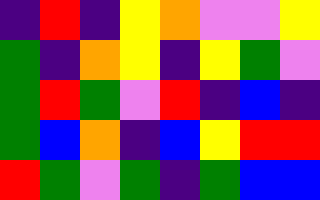[["indigo", "red", "indigo", "yellow", "orange", "violet", "violet", "yellow"], ["green", "indigo", "orange", "yellow", "indigo", "yellow", "green", "violet"], ["green", "red", "green", "violet", "red", "indigo", "blue", "indigo"], ["green", "blue", "orange", "indigo", "blue", "yellow", "red", "red"], ["red", "green", "violet", "green", "indigo", "green", "blue", "blue"]]